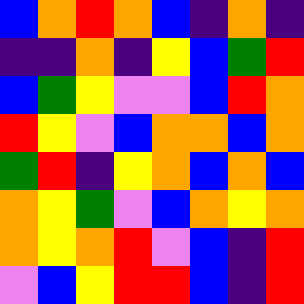[["blue", "orange", "red", "orange", "blue", "indigo", "orange", "indigo"], ["indigo", "indigo", "orange", "indigo", "yellow", "blue", "green", "red"], ["blue", "green", "yellow", "violet", "violet", "blue", "red", "orange"], ["red", "yellow", "violet", "blue", "orange", "orange", "blue", "orange"], ["green", "red", "indigo", "yellow", "orange", "blue", "orange", "blue"], ["orange", "yellow", "green", "violet", "blue", "orange", "yellow", "orange"], ["orange", "yellow", "orange", "red", "violet", "blue", "indigo", "red"], ["violet", "blue", "yellow", "red", "red", "blue", "indigo", "red"]]